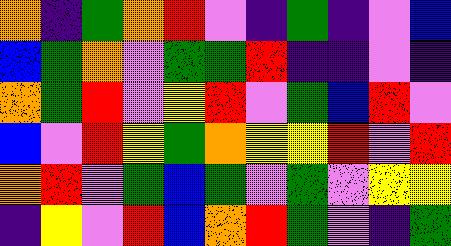[["orange", "indigo", "green", "orange", "red", "violet", "indigo", "green", "indigo", "violet", "blue"], ["blue", "green", "orange", "violet", "green", "green", "red", "indigo", "indigo", "violet", "indigo"], ["orange", "green", "red", "violet", "yellow", "red", "violet", "green", "blue", "red", "violet"], ["blue", "violet", "red", "yellow", "green", "orange", "yellow", "yellow", "red", "violet", "red"], ["orange", "red", "violet", "green", "blue", "green", "violet", "green", "violet", "yellow", "yellow"], ["indigo", "yellow", "violet", "red", "blue", "orange", "red", "green", "violet", "indigo", "green"]]